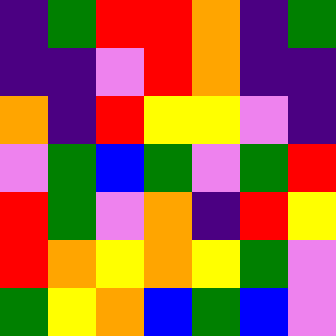[["indigo", "green", "red", "red", "orange", "indigo", "green"], ["indigo", "indigo", "violet", "red", "orange", "indigo", "indigo"], ["orange", "indigo", "red", "yellow", "yellow", "violet", "indigo"], ["violet", "green", "blue", "green", "violet", "green", "red"], ["red", "green", "violet", "orange", "indigo", "red", "yellow"], ["red", "orange", "yellow", "orange", "yellow", "green", "violet"], ["green", "yellow", "orange", "blue", "green", "blue", "violet"]]